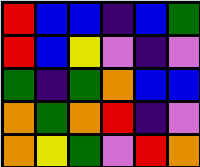[["red", "blue", "blue", "indigo", "blue", "green"], ["red", "blue", "yellow", "violet", "indigo", "violet"], ["green", "indigo", "green", "orange", "blue", "blue"], ["orange", "green", "orange", "red", "indigo", "violet"], ["orange", "yellow", "green", "violet", "red", "orange"]]